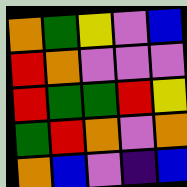[["orange", "green", "yellow", "violet", "blue"], ["red", "orange", "violet", "violet", "violet"], ["red", "green", "green", "red", "yellow"], ["green", "red", "orange", "violet", "orange"], ["orange", "blue", "violet", "indigo", "blue"]]